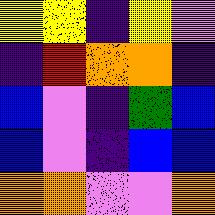[["yellow", "yellow", "indigo", "yellow", "violet"], ["indigo", "red", "orange", "orange", "indigo"], ["blue", "violet", "indigo", "green", "blue"], ["blue", "violet", "indigo", "blue", "blue"], ["orange", "orange", "violet", "violet", "orange"]]